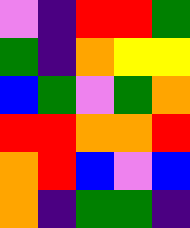[["violet", "indigo", "red", "red", "green"], ["green", "indigo", "orange", "yellow", "yellow"], ["blue", "green", "violet", "green", "orange"], ["red", "red", "orange", "orange", "red"], ["orange", "red", "blue", "violet", "blue"], ["orange", "indigo", "green", "green", "indigo"]]